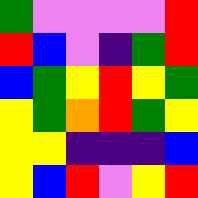[["green", "violet", "violet", "violet", "violet", "red"], ["red", "blue", "violet", "indigo", "green", "red"], ["blue", "green", "yellow", "red", "yellow", "green"], ["yellow", "green", "orange", "red", "green", "yellow"], ["yellow", "yellow", "indigo", "indigo", "indigo", "blue"], ["yellow", "blue", "red", "violet", "yellow", "red"]]